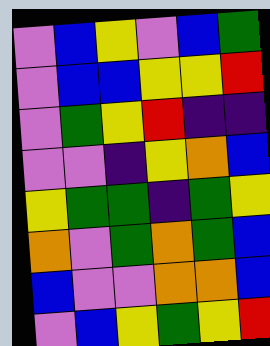[["violet", "blue", "yellow", "violet", "blue", "green"], ["violet", "blue", "blue", "yellow", "yellow", "red"], ["violet", "green", "yellow", "red", "indigo", "indigo"], ["violet", "violet", "indigo", "yellow", "orange", "blue"], ["yellow", "green", "green", "indigo", "green", "yellow"], ["orange", "violet", "green", "orange", "green", "blue"], ["blue", "violet", "violet", "orange", "orange", "blue"], ["violet", "blue", "yellow", "green", "yellow", "red"]]